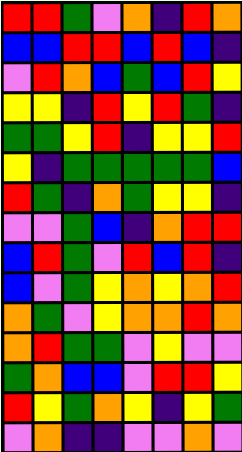[["red", "red", "green", "violet", "orange", "indigo", "red", "orange"], ["blue", "blue", "red", "red", "blue", "red", "blue", "indigo"], ["violet", "red", "orange", "blue", "green", "blue", "red", "yellow"], ["yellow", "yellow", "indigo", "red", "yellow", "red", "green", "indigo"], ["green", "green", "yellow", "red", "indigo", "yellow", "yellow", "red"], ["yellow", "indigo", "green", "green", "green", "green", "green", "blue"], ["red", "green", "indigo", "orange", "green", "yellow", "yellow", "indigo"], ["violet", "violet", "green", "blue", "indigo", "orange", "red", "red"], ["blue", "red", "green", "violet", "red", "blue", "red", "indigo"], ["blue", "violet", "green", "yellow", "orange", "yellow", "orange", "red"], ["orange", "green", "violet", "yellow", "orange", "orange", "red", "orange"], ["orange", "red", "green", "green", "violet", "yellow", "violet", "violet"], ["green", "orange", "blue", "blue", "violet", "red", "red", "yellow"], ["red", "yellow", "green", "orange", "yellow", "indigo", "yellow", "green"], ["violet", "orange", "indigo", "indigo", "violet", "violet", "orange", "violet"]]